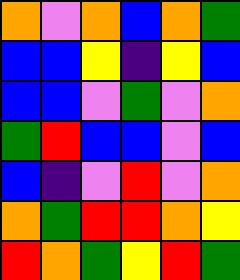[["orange", "violet", "orange", "blue", "orange", "green"], ["blue", "blue", "yellow", "indigo", "yellow", "blue"], ["blue", "blue", "violet", "green", "violet", "orange"], ["green", "red", "blue", "blue", "violet", "blue"], ["blue", "indigo", "violet", "red", "violet", "orange"], ["orange", "green", "red", "red", "orange", "yellow"], ["red", "orange", "green", "yellow", "red", "green"]]